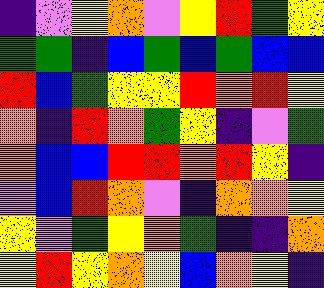[["indigo", "violet", "yellow", "orange", "violet", "yellow", "red", "green", "yellow"], ["green", "green", "indigo", "blue", "green", "blue", "green", "blue", "blue"], ["red", "blue", "green", "yellow", "yellow", "red", "orange", "red", "yellow"], ["orange", "indigo", "red", "orange", "green", "yellow", "indigo", "violet", "green"], ["orange", "blue", "blue", "red", "red", "orange", "red", "yellow", "indigo"], ["violet", "blue", "red", "orange", "violet", "indigo", "orange", "orange", "yellow"], ["yellow", "violet", "green", "yellow", "orange", "green", "indigo", "indigo", "orange"], ["yellow", "red", "yellow", "orange", "yellow", "blue", "orange", "yellow", "indigo"]]